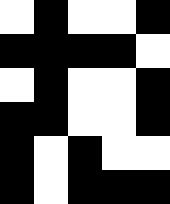[["white", "black", "white", "white", "black"], ["black", "black", "black", "black", "white"], ["white", "black", "white", "white", "black"], ["black", "black", "white", "white", "black"], ["black", "white", "black", "white", "white"], ["black", "white", "black", "black", "black"]]